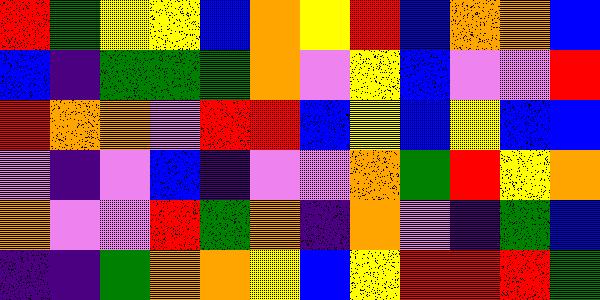[["red", "green", "yellow", "yellow", "blue", "orange", "yellow", "red", "blue", "orange", "orange", "blue"], ["blue", "indigo", "green", "green", "green", "orange", "violet", "yellow", "blue", "violet", "violet", "red"], ["red", "orange", "orange", "violet", "red", "red", "blue", "yellow", "blue", "yellow", "blue", "blue"], ["violet", "indigo", "violet", "blue", "indigo", "violet", "violet", "orange", "green", "red", "yellow", "orange"], ["orange", "violet", "violet", "red", "green", "orange", "indigo", "orange", "violet", "indigo", "green", "blue"], ["indigo", "indigo", "green", "orange", "orange", "yellow", "blue", "yellow", "red", "red", "red", "green"]]